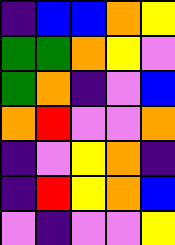[["indigo", "blue", "blue", "orange", "yellow"], ["green", "green", "orange", "yellow", "violet"], ["green", "orange", "indigo", "violet", "blue"], ["orange", "red", "violet", "violet", "orange"], ["indigo", "violet", "yellow", "orange", "indigo"], ["indigo", "red", "yellow", "orange", "blue"], ["violet", "indigo", "violet", "violet", "yellow"]]